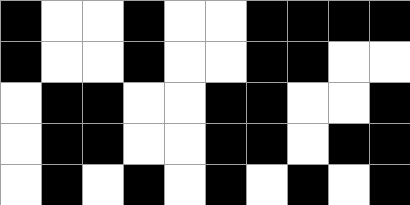[["black", "white", "white", "black", "white", "white", "black", "black", "black", "black"], ["black", "white", "white", "black", "white", "white", "black", "black", "white", "white"], ["white", "black", "black", "white", "white", "black", "black", "white", "white", "black"], ["white", "black", "black", "white", "white", "black", "black", "white", "black", "black"], ["white", "black", "white", "black", "white", "black", "white", "black", "white", "black"]]